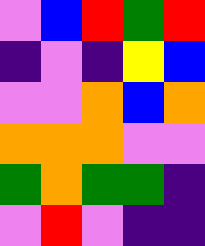[["violet", "blue", "red", "green", "red"], ["indigo", "violet", "indigo", "yellow", "blue"], ["violet", "violet", "orange", "blue", "orange"], ["orange", "orange", "orange", "violet", "violet"], ["green", "orange", "green", "green", "indigo"], ["violet", "red", "violet", "indigo", "indigo"]]